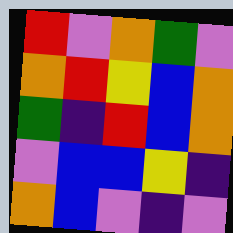[["red", "violet", "orange", "green", "violet"], ["orange", "red", "yellow", "blue", "orange"], ["green", "indigo", "red", "blue", "orange"], ["violet", "blue", "blue", "yellow", "indigo"], ["orange", "blue", "violet", "indigo", "violet"]]